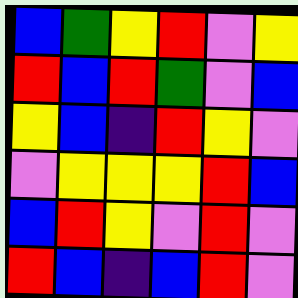[["blue", "green", "yellow", "red", "violet", "yellow"], ["red", "blue", "red", "green", "violet", "blue"], ["yellow", "blue", "indigo", "red", "yellow", "violet"], ["violet", "yellow", "yellow", "yellow", "red", "blue"], ["blue", "red", "yellow", "violet", "red", "violet"], ["red", "blue", "indigo", "blue", "red", "violet"]]